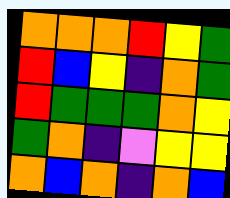[["orange", "orange", "orange", "red", "yellow", "green"], ["red", "blue", "yellow", "indigo", "orange", "green"], ["red", "green", "green", "green", "orange", "yellow"], ["green", "orange", "indigo", "violet", "yellow", "yellow"], ["orange", "blue", "orange", "indigo", "orange", "blue"]]